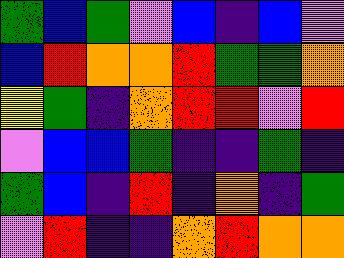[["green", "blue", "green", "violet", "blue", "indigo", "blue", "violet"], ["blue", "red", "orange", "orange", "red", "green", "green", "orange"], ["yellow", "green", "indigo", "orange", "red", "red", "violet", "red"], ["violet", "blue", "blue", "green", "indigo", "indigo", "green", "indigo"], ["green", "blue", "indigo", "red", "indigo", "orange", "indigo", "green"], ["violet", "red", "indigo", "indigo", "orange", "red", "orange", "orange"]]